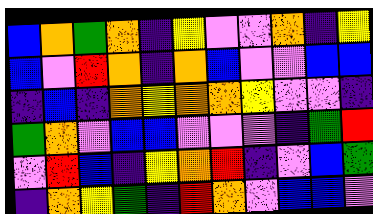[["blue", "orange", "green", "orange", "indigo", "yellow", "violet", "violet", "orange", "indigo", "yellow"], ["blue", "violet", "red", "orange", "indigo", "orange", "blue", "violet", "violet", "blue", "blue"], ["indigo", "blue", "indigo", "orange", "yellow", "orange", "orange", "yellow", "violet", "violet", "indigo"], ["green", "orange", "violet", "blue", "blue", "violet", "violet", "violet", "indigo", "green", "red"], ["violet", "red", "blue", "indigo", "yellow", "orange", "red", "indigo", "violet", "blue", "green"], ["indigo", "orange", "yellow", "green", "indigo", "red", "orange", "violet", "blue", "blue", "violet"]]